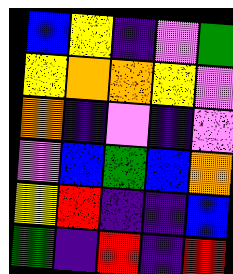[["blue", "yellow", "indigo", "violet", "green"], ["yellow", "orange", "orange", "yellow", "violet"], ["orange", "indigo", "violet", "indigo", "violet"], ["violet", "blue", "green", "blue", "orange"], ["yellow", "red", "indigo", "indigo", "blue"], ["green", "indigo", "red", "indigo", "red"]]